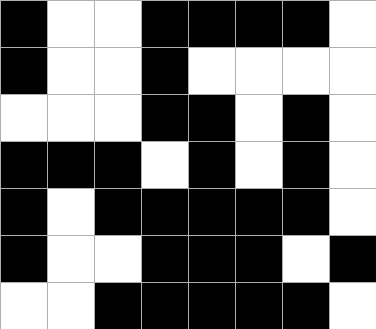[["black", "white", "white", "black", "black", "black", "black", "white"], ["black", "white", "white", "black", "white", "white", "white", "white"], ["white", "white", "white", "black", "black", "white", "black", "white"], ["black", "black", "black", "white", "black", "white", "black", "white"], ["black", "white", "black", "black", "black", "black", "black", "white"], ["black", "white", "white", "black", "black", "black", "white", "black"], ["white", "white", "black", "black", "black", "black", "black", "white"]]